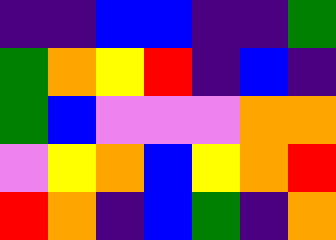[["indigo", "indigo", "blue", "blue", "indigo", "indigo", "green"], ["green", "orange", "yellow", "red", "indigo", "blue", "indigo"], ["green", "blue", "violet", "violet", "violet", "orange", "orange"], ["violet", "yellow", "orange", "blue", "yellow", "orange", "red"], ["red", "orange", "indigo", "blue", "green", "indigo", "orange"]]